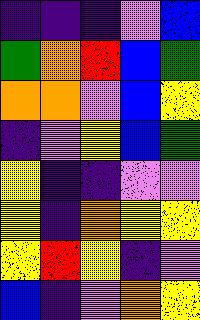[["indigo", "indigo", "indigo", "violet", "blue"], ["green", "orange", "red", "blue", "green"], ["orange", "orange", "violet", "blue", "yellow"], ["indigo", "violet", "yellow", "blue", "green"], ["yellow", "indigo", "indigo", "violet", "violet"], ["yellow", "indigo", "orange", "yellow", "yellow"], ["yellow", "red", "yellow", "indigo", "violet"], ["blue", "indigo", "violet", "orange", "yellow"]]